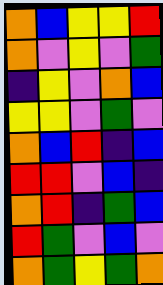[["orange", "blue", "yellow", "yellow", "red"], ["orange", "violet", "yellow", "violet", "green"], ["indigo", "yellow", "violet", "orange", "blue"], ["yellow", "yellow", "violet", "green", "violet"], ["orange", "blue", "red", "indigo", "blue"], ["red", "red", "violet", "blue", "indigo"], ["orange", "red", "indigo", "green", "blue"], ["red", "green", "violet", "blue", "violet"], ["orange", "green", "yellow", "green", "orange"]]